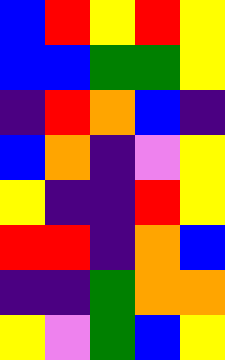[["blue", "red", "yellow", "red", "yellow"], ["blue", "blue", "green", "green", "yellow"], ["indigo", "red", "orange", "blue", "indigo"], ["blue", "orange", "indigo", "violet", "yellow"], ["yellow", "indigo", "indigo", "red", "yellow"], ["red", "red", "indigo", "orange", "blue"], ["indigo", "indigo", "green", "orange", "orange"], ["yellow", "violet", "green", "blue", "yellow"]]